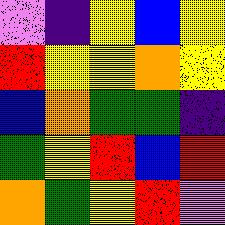[["violet", "indigo", "yellow", "blue", "yellow"], ["red", "yellow", "yellow", "orange", "yellow"], ["blue", "orange", "green", "green", "indigo"], ["green", "yellow", "red", "blue", "red"], ["orange", "green", "yellow", "red", "violet"]]